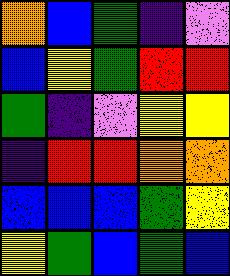[["orange", "blue", "green", "indigo", "violet"], ["blue", "yellow", "green", "red", "red"], ["green", "indigo", "violet", "yellow", "yellow"], ["indigo", "red", "red", "orange", "orange"], ["blue", "blue", "blue", "green", "yellow"], ["yellow", "green", "blue", "green", "blue"]]